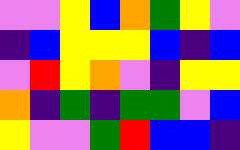[["violet", "violet", "yellow", "blue", "orange", "green", "yellow", "violet"], ["indigo", "blue", "yellow", "yellow", "yellow", "blue", "indigo", "blue"], ["violet", "red", "yellow", "orange", "violet", "indigo", "yellow", "yellow"], ["orange", "indigo", "green", "indigo", "green", "green", "violet", "blue"], ["yellow", "violet", "violet", "green", "red", "blue", "blue", "indigo"]]